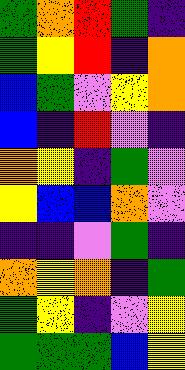[["green", "orange", "red", "green", "indigo"], ["green", "yellow", "red", "indigo", "orange"], ["blue", "green", "violet", "yellow", "orange"], ["blue", "indigo", "red", "violet", "indigo"], ["orange", "yellow", "indigo", "green", "violet"], ["yellow", "blue", "blue", "orange", "violet"], ["indigo", "indigo", "violet", "green", "indigo"], ["orange", "yellow", "orange", "indigo", "green"], ["green", "yellow", "indigo", "violet", "yellow"], ["green", "green", "green", "blue", "yellow"]]